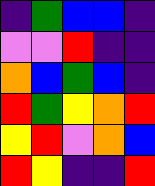[["indigo", "green", "blue", "blue", "indigo"], ["violet", "violet", "red", "indigo", "indigo"], ["orange", "blue", "green", "blue", "indigo"], ["red", "green", "yellow", "orange", "red"], ["yellow", "red", "violet", "orange", "blue"], ["red", "yellow", "indigo", "indigo", "red"]]